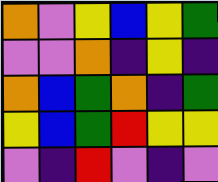[["orange", "violet", "yellow", "blue", "yellow", "green"], ["violet", "violet", "orange", "indigo", "yellow", "indigo"], ["orange", "blue", "green", "orange", "indigo", "green"], ["yellow", "blue", "green", "red", "yellow", "yellow"], ["violet", "indigo", "red", "violet", "indigo", "violet"]]